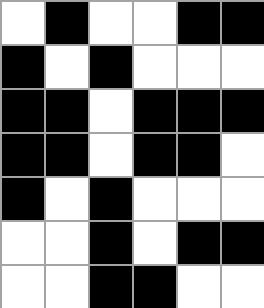[["white", "black", "white", "white", "black", "black"], ["black", "white", "black", "white", "white", "white"], ["black", "black", "white", "black", "black", "black"], ["black", "black", "white", "black", "black", "white"], ["black", "white", "black", "white", "white", "white"], ["white", "white", "black", "white", "black", "black"], ["white", "white", "black", "black", "white", "white"]]